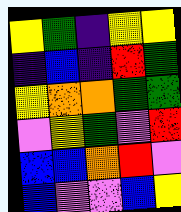[["yellow", "green", "indigo", "yellow", "yellow"], ["indigo", "blue", "indigo", "red", "green"], ["yellow", "orange", "orange", "green", "green"], ["violet", "yellow", "green", "violet", "red"], ["blue", "blue", "orange", "red", "violet"], ["blue", "violet", "violet", "blue", "yellow"]]